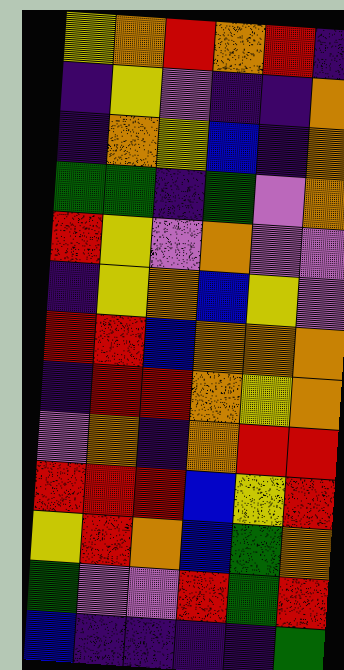[["yellow", "orange", "red", "orange", "red", "indigo"], ["indigo", "yellow", "violet", "indigo", "indigo", "orange"], ["indigo", "orange", "yellow", "blue", "indigo", "orange"], ["green", "green", "indigo", "green", "violet", "orange"], ["red", "yellow", "violet", "orange", "violet", "violet"], ["indigo", "yellow", "orange", "blue", "yellow", "violet"], ["red", "red", "blue", "orange", "orange", "orange"], ["indigo", "red", "red", "orange", "yellow", "orange"], ["violet", "orange", "indigo", "orange", "red", "red"], ["red", "red", "red", "blue", "yellow", "red"], ["yellow", "red", "orange", "blue", "green", "orange"], ["green", "violet", "violet", "red", "green", "red"], ["blue", "indigo", "indigo", "indigo", "indigo", "green"]]